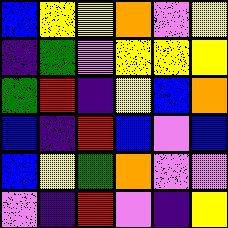[["blue", "yellow", "yellow", "orange", "violet", "yellow"], ["indigo", "green", "violet", "yellow", "yellow", "yellow"], ["green", "red", "indigo", "yellow", "blue", "orange"], ["blue", "indigo", "red", "blue", "violet", "blue"], ["blue", "yellow", "green", "orange", "violet", "violet"], ["violet", "indigo", "red", "violet", "indigo", "yellow"]]